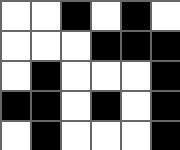[["white", "white", "black", "white", "black", "white"], ["white", "white", "white", "black", "black", "black"], ["white", "black", "white", "white", "white", "black"], ["black", "black", "white", "black", "white", "black"], ["white", "black", "white", "white", "white", "black"]]